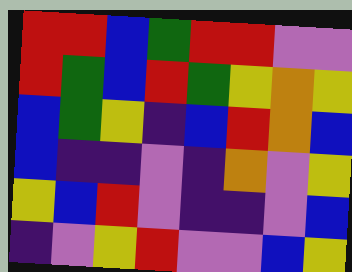[["red", "red", "blue", "green", "red", "red", "violet", "violet"], ["red", "green", "blue", "red", "green", "yellow", "orange", "yellow"], ["blue", "green", "yellow", "indigo", "blue", "red", "orange", "blue"], ["blue", "indigo", "indigo", "violet", "indigo", "orange", "violet", "yellow"], ["yellow", "blue", "red", "violet", "indigo", "indigo", "violet", "blue"], ["indigo", "violet", "yellow", "red", "violet", "violet", "blue", "yellow"]]